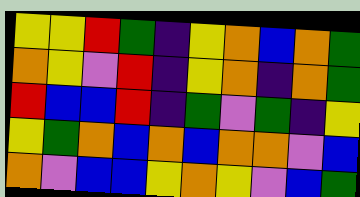[["yellow", "yellow", "red", "green", "indigo", "yellow", "orange", "blue", "orange", "green"], ["orange", "yellow", "violet", "red", "indigo", "yellow", "orange", "indigo", "orange", "green"], ["red", "blue", "blue", "red", "indigo", "green", "violet", "green", "indigo", "yellow"], ["yellow", "green", "orange", "blue", "orange", "blue", "orange", "orange", "violet", "blue"], ["orange", "violet", "blue", "blue", "yellow", "orange", "yellow", "violet", "blue", "green"]]